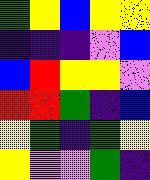[["green", "yellow", "blue", "yellow", "yellow"], ["indigo", "indigo", "indigo", "violet", "blue"], ["blue", "red", "yellow", "yellow", "violet"], ["red", "red", "green", "indigo", "blue"], ["yellow", "green", "indigo", "green", "yellow"], ["yellow", "violet", "violet", "green", "indigo"]]